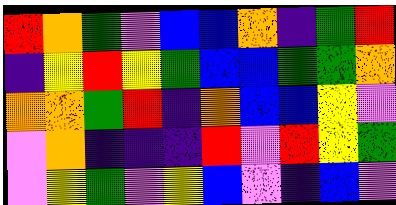[["red", "orange", "green", "violet", "blue", "blue", "orange", "indigo", "green", "red"], ["indigo", "yellow", "red", "yellow", "green", "blue", "blue", "green", "green", "orange"], ["orange", "orange", "green", "red", "indigo", "orange", "blue", "blue", "yellow", "violet"], ["violet", "orange", "indigo", "indigo", "indigo", "red", "violet", "red", "yellow", "green"], ["violet", "yellow", "green", "violet", "yellow", "blue", "violet", "indigo", "blue", "violet"]]